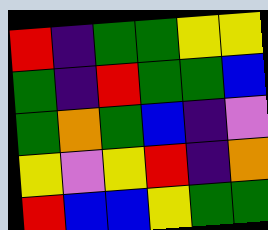[["red", "indigo", "green", "green", "yellow", "yellow"], ["green", "indigo", "red", "green", "green", "blue"], ["green", "orange", "green", "blue", "indigo", "violet"], ["yellow", "violet", "yellow", "red", "indigo", "orange"], ["red", "blue", "blue", "yellow", "green", "green"]]